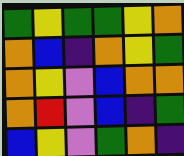[["green", "yellow", "green", "green", "yellow", "orange"], ["orange", "blue", "indigo", "orange", "yellow", "green"], ["orange", "yellow", "violet", "blue", "orange", "orange"], ["orange", "red", "violet", "blue", "indigo", "green"], ["blue", "yellow", "violet", "green", "orange", "indigo"]]